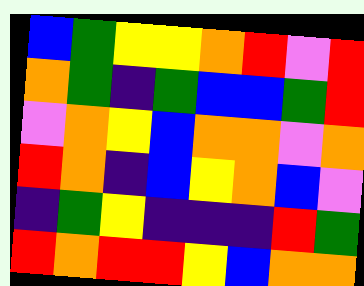[["blue", "green", "yellow", "yellow", "orange", "red", "violet", "red"], ["orange", "green", "indigo", "green", "blue", "blue", "green", "red"], ["violet", "orange", "yellow", "blue", "orange", "orange", "violet", "orange"], ["red", "orange", "indigo", "blue", "yellow", "orange", "blue", "violet"], ["indigo", "green", "yellow", "indigo", "indigo", "indigo", "red", "green"], ["red", "orange", "red", "red", "yellow", "blue", "orange", "orange"]]